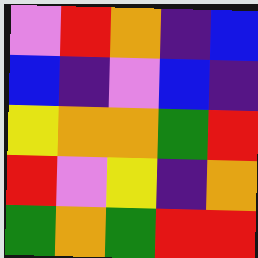[["violet", "red", "orange", "indigo", "blue"], ["blue", "indigo", "violet", "blue", "indigo"], ["yellow", "orange", "orange", "green", "red"], ["red", "violet", "yellow", "indigo", "orange"], ["green", "orange", "green", "red", "red"]]